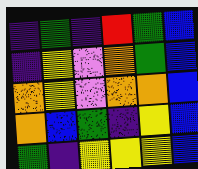[["indigo", "green", "indigo", "red", "green", "blue"], ["indigo", "yellow", "violet", "orange", "green", "blue"], ["orange", "yellow", "violet", "orange", "orange", "blue"], ["orange", "blue", "green", "indigo", "yellow", "blue"], ["green", "indigo", "yellow", "yellow", "yellow", "blue"]]